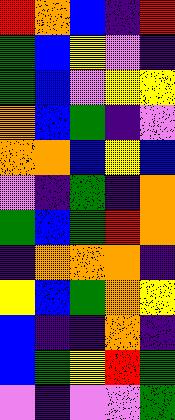[["red", "orange", "blue", "indigo", "red"], ["green", "blue", "yellow", "violet", "indigo"], ["green", "blue", "violet", "yellow", "yellow"], ["orange", "blue", "green", "indigo", "violet"], ["orange", "orange", "blue", "yellow", "blue"], ["violet", "indigo", "green", "indigo", "orange"], ["green", "blue", "green", "red", "orange"], ["indigo", "orange", "orange", "orange", "indigo"], ["yellow", "blue", "green", "orange", "yellow"], ["blue", "indigo", "indigo", "orange", "indigo"], ["blue", "green", "yellow", "red", "green"], ["violet", "indigo", "violet", "violet", "green"]]